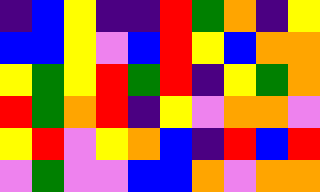[["indigo", "blue", "yellow", "indigo", "indigo", "red", "green", "orange", "indigo", "yellow"], ["blue", "blue", "yellow", "violet", "blue", "red", "yellow", "blue", "orange", "orange"], ["yellow", "green", "yellow", "red", "green", "red", "indigo", "yellow", "green", "orange"], ["red", "green", "orange", "red", "indigo", "yellow", "violet", "orange", "orange", "violet"], ["yellow", "red", "violet", "yellow", "orange", "blue", "indigo", "red", "blue", "red"], ["violet", "green", "violet", "violet", "blue", "blue", "orange", "violet", "orange", "orange"]]